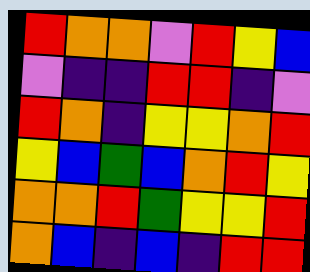[["red", "orange", "orange", "violet", "red", "yellow", "blue"], ["violet", "indigo", "indigo", "red", "red", "indigo", "violet"], ["red", "orange", "indigo", "yellow", "yellow", "orange", "red"], ["yellow", "blue", "green", "blue", "orange", "red", "yellow"], ["orange", "orange", "red", "green", "yellow", "yellow", "red"], ["orange", "blue", "indigo", "blue", "indigo", "red", "red"]]